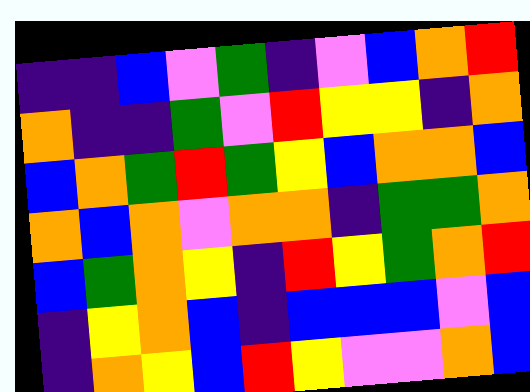[["indigo", "indigo", "blue", "violet", "green", "indigo", "violet", "blue", "orange", "red"], ["orange", "indigo", "indigo", "green", "violet", "red", "yellow", "yellow", "indigo", "orange"], ["blue", "orange", "green", "red", "green", "yellow", "blue", "orange", "orange", "blue"], ["orange", "blue", "orange", "violet", "orange", "orange", "indigo", "green", "green", "orange"], ["blue", "green", "orange", "yellow", "indigo", "red", "yellow", "green", "orange", "red"], ["indigo", "yellow", "orange", "blue", "indigo", "blue", "blue", "blue", "violet", "blue"], ["indigo", "orange", "yellow", "blue", "red", "yellow", "violet", "violet", "orange", "blue"]]